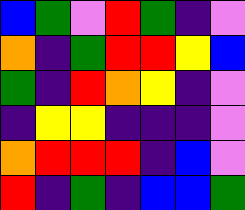[["blue", "green", "violet", "red", "green", "indigo", "violet"], ["orange", "indigo", "green", "red", "red", "yellow", "blue"], ["green", "indigo", "red", "orange", "yellow", "indigo", "violet"], ["indigo", "yellow", "yellow", "indigo", "indigo", "indigo", "violet"], ["orange", "red", "red", "red", "indigo", "blue", "violet"], ["red", "indigo", "green", "indigo", "blue", "blue", "green"]]